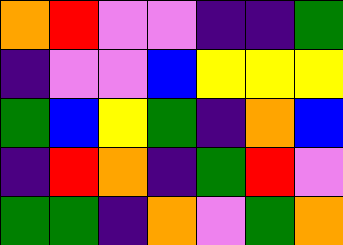[["orange", "red", "violet", "violet", "indigo", "indigo", "green"], ["indigo", "violet", "violet", "blue", "yellow", "yellow", "yellow"], ["green", "blue", "yellow", "green", "indigo", "orange", "blue"], ["indigo", "red", "orange", "indigo", "green", "red", "violet"], ["green", "green", "indigo", "orange", "violet", "green", "orange"]]